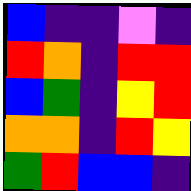[["blue", "indigo", "indigo", "violet", "indigo"], ["red", "orange", "indigo", "red", "red"], ["blue", "green", "indigo", "yellow", "red"], ["orange", "orange", "indigo", "red", "yellow"], ["green", "red", "blue", "blue", "indigo"]]